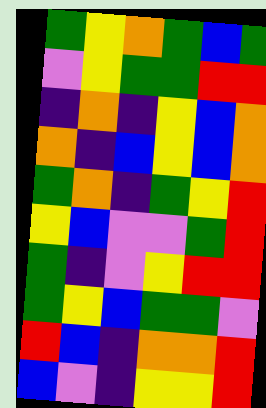[["green", "yellow", "orange", "green", "blue", "green"], ["violet", "yellow", "green", "green", "red", "red"], ["indigo", "orange", "indigo", "yellow", "blue", "orange"], ["orange", "indigo", "blue", "yellow", "blue", "orange"], ["green", "orange", "indigo", "green", "yellow", "red"], ["yellow", "blue", "violet", "violet", "green", "red"], ["green", "indigo", "violet", "yellow", "red", "red"], ["green", "yellow", "blue", "green", "green", "violet"], ["red", "blue", "indigo", "orange", "orange", "red"], ["blue", "violet", "indigo", "yellow", "yellow", "red"]]